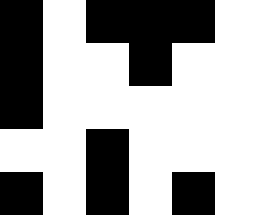[["black", "white", "black", "black", "black", "white"], ["black", "white", "white", "black", "white", "white"], ["black", "white", "white", "white", "white", "white"], ["white", "white", "black", "white", "white", "white"], ["black", "white", "black", "white", "black", "white"]]